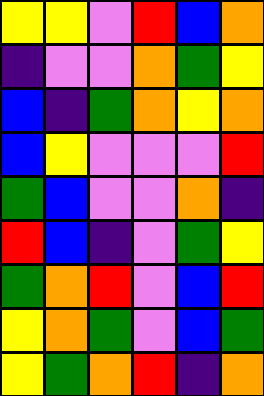[["yellow", "yellow", "violet", "red", "blue", "orange"], ["indigo", "violet", "violet", "orange", "green", "yellow"], ["blue", "indigo", "green", "orange", "yellow", "orange"], ["blue", "yellow", "violet", "violet", "violet", "red"], ["green", "blue", "violet", "violet", "orange", "indigo"], ["red", "blue", "indigo", "violet", "green", "yellow"], ["green", "orange", "red", "violet", "blue", "red"], ["yellow", "orange", "green", "violet", "blue", "green"], ["yellow", "green", "orange", "red", "indigo", "orange"]]